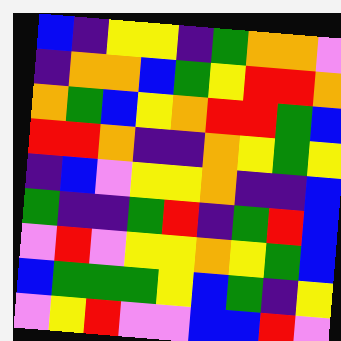[["blue", "indigo", "yellow", "yellow", "indigo", "green", "orange", "orange", "violet"], ["indigo", "orange", "orange", "blue", "green", "yellow", "red", "red", "orange"], ["orange", "green", "blue", "yellow", "orange", "red", "red", "green", "blue"], ["red", "red", "orange", "indigo", "indigo", "orange", "yellow", "green", "yellow"], ["indigo", "blue", "violet", "yellow", "yellow", "orange", "indigo", "indigo", "blue"], ["green", "indigo", "indigo", "green", "red", "indigo", "green", "red", "blue"], ["violet", "red", "violet", "yellow", "yellow", "orange", "yellow", "green", "blue"], ["blue", "green", "green", "green", "yellow", "blue", "green", "indigo", "yellow"], ["violet", "yellow", "red", "violet", "violet", "blue", "blue", "red", "violet"]]